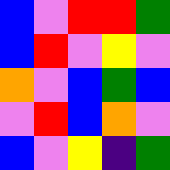[["blue", "violet", "red", "red", "green"], ["blue", "red", "violet", "yellow", "violet"], ["orange", "violet", "blue", "green", "blue"], ["violet", "red", "blue", "orange", "violet"], ["blue", "violet", "yellow", "indigo", "green"]]